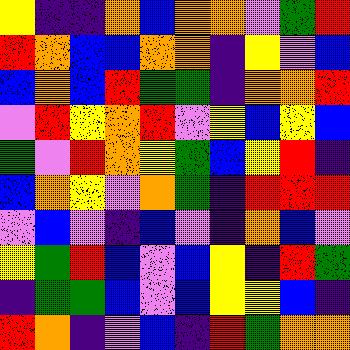[["yellow", "indigo", "indigo", "orange", "blue", "orange", "orange", "violet", "green", "red"], ["red", "orange", "blue", "blue", "orange", "orange", "indigo", "yellow", "violet", "blue"], ["blue", "orange", "blue", "red", "green", "green", "indigo", "orange", "orange", "red"], ["violet", "red", "yellow", "orange", "red", "violet", "yellow", "blue", "yellow", "blue"], ["green", "violet", "red", "orange", "yellow", "green", "blue", "yellow", "red", "indigo"], ["blue", "orange", "yellow", "violet", "orange", "green", "indigo", "red", "red", "red"], ["violet", "blue", "violet", "indigo", "blue", "violet", "indigo", "orange", "blue", "violet"], ["yellow", "green", "red", "blue", "violet", "blue", "yellow", "indigo", "red", "green"], ["indigo", "green", "green", "blue", "violet", "blue", "yellow", "yellow", "blue", "indigo"], ["red", "orange", "indigo", "violet", "blue", "indigo", "red", "green", "orange", "orange"]]